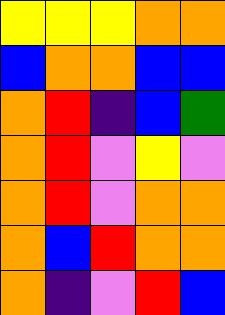[["yellow", "yellow", "yellow", "orange", "orange"], ["blue", "orange", "orange", "blue", "blue"], ["orange", "red", "indigo", "blue", "green"], ["orange", "red", "violet", "yellow", "violet"], ["orange", "red", "violet", "orange", "orange"], ["orange", "blue", "red", "orange", "orange"], ["orange", "indigo", "violet", "red", "blue"]]